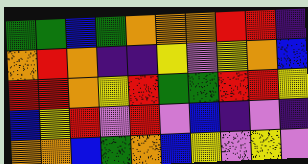[["green", "green", "blue", "green", "orange", "orange", "orange", "red", "red", "indigo"], ["orange", "red", "orange", "indigo", "indigo", "yellow", "violet", "yellow", "orange", "blue"], ["red", "red", "orange", "yellow", "red", "green", "green", "red", "red", "yellow"], ["blue", "yellow", "red", "violet", "red", "violet", "blue", "indigo", "violet", "indigo"], ["orange", "orange", "blue", "green", "orange", "blue", "yellow", "violet", "yellow", "violet"]]